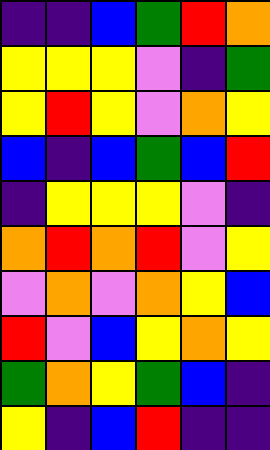[["indigo", "indigo", "blue", "green", "red", "orange"], ["yellow", "yellow", "yellow", "violet", "indigo", "green"], ["yellow", "red", "yellow", "violet", "orange", "yellow"], ["blue", "indigo", "blue", "green", "blue", "red"], ["indigo", "yellow", "yellow", "yellow", "violet", "indigo"], ["orange", "red", "orange", "red", "violet", "yellow"], ["violet", "orange", "violet", "orange", "yellow", "blue"], ["red", "violet", "blue", "yellow", "orange", "yellow"], ["green", "orange", "yellow", "green", "blue", "indigo"], ["yellow", "indigo", "blue", "red", "indigo", "indigo"]]